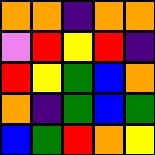[["orange", "orange", "indigo", "orange", "orange"], ["violet", "red", "yellow", "red", "indigo"], ["red", "yellow", "green", "blue", "orange"], ["orange", "indigo", "green", "blue", "green"], ["blue", "green", "red", "orange", "yellow"]]